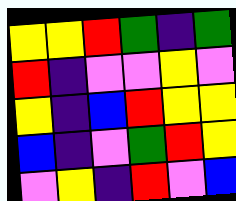[["yellow", "yellow", "red", "green", "indigo", "green"], ["red", "indigo", "violet", "violet", "yellow", "violet"], ["yellow", "indigo", "blue", "red", "yellow", "yellow"], ["blue", "indigo", "violet", "green", "red", "yellow"], ["violet", "yellow", "indigo", "red", "violet", "blue"]]